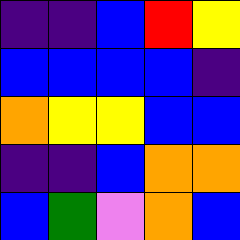[["indigo", "indigo", "blue", "red", "yellow"], ["blue", "blue", "blue", "blue", "indigo"], ["orange", "yellow", "yellow", "blue", "blue"], ["indigo", "indigo", "blue", "orange", "orange"], ["blue", "green", "violet", "orange", "blue"]]